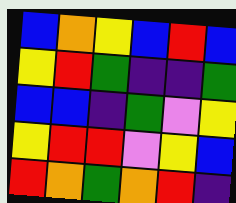[["blue", "orange", "yellow", "blue", "red", "blue"], ["yellow", "red", "green", "indigo", "indigo", "green"], ["blue", "blue", "indigo", "green", "violet", "yellow"], ["yellow", "red", "red", "violet", "yellow", "blue"], ["red", "orange", "green", "orange", "red", "indigo"]]